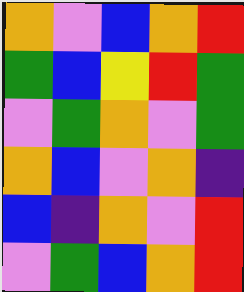[["orange", "violet", "blue", "orange", "red"], ["green", "blue", "yellow", "red", "green"], ["violet", "green", "orange", "violet", "green"], ["orange", "blue", "violet", "orange", "indigo"], ["blue", "indigo", "orange", "violet", "red"], ["violet", "green", "blue", "orange", "red"]]